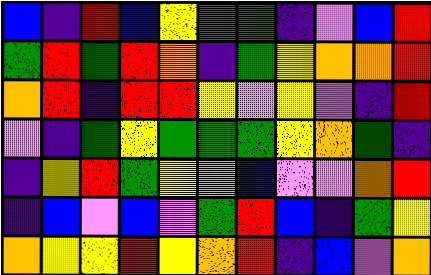[["blue", "indigo", "red", "blue", "yellow", "green", "green", "indigo", "violet", "blue", "red"], ["green", "red", "green", "red", "orange", "indigo", "green", "yellow", "orange", "orange", "red"], ["orange", "red", "indigo", "red", "red", "yellow", "violet", "yellow", "violet", "indigo", "red"], ["violet", "indigo", "green", "yellow", "green", "green", "green", "yellow", "orange", "green", "indigo"], ["indigo", "yellow", "red", "green", "yellow", "orange", "blue", "violet", "violet", "orange", "red"], ["indigo", "blue", "violet", "blue", "violet", "green", "red", "blue", "indigo", "green", "yellow"], ["orange", "yellow", "yellow", "red", "yellow", "orange", "red", "indigo", "blue", "violet", "orange"]]